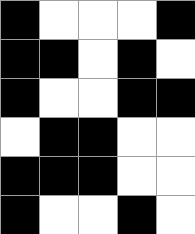[["black", "white", "white", "white", "black"], ["black", "black", "white", "black", "white"], ["black", "white", "white", "black", "black"], ["white", "black", "black", "white", "white"], ["black", "black", "black", "white", "white"], ["black", "white", "white", "black", "white"]]